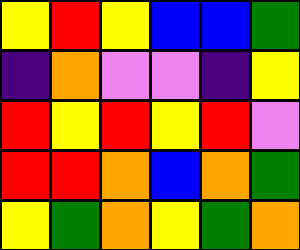[["yellow", "red", "yellow", "blue", "blue", "green"], ["indigo", "orange", "violet", "violet", "indigo", "yellow"], ["red", "yellow", "red", "yellow", "red", "violet"], ["red", "red", "orange", "blue", "orange", "green"], ["yellow", "green", "orange", "yellow", "green", "orange"]]